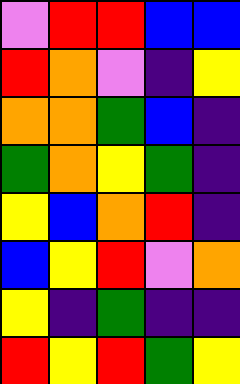[["violet", "red", "red", "blue", "blue"], ["red", "orange", "violet", "indigo", "yellow"], ["orange", "orange", "green", "blue", "indigo"], ["green", "orange", "yellow", "green", "indigo"], ["yellow", "blue", "orange", "red", "indigo"], ["blue", "yellow", "red", "violet", "orange"], ["yellow", "indigo", "green", "indigo", "indigo"], ["red", "yellow", "red", "green", "yellow"]]